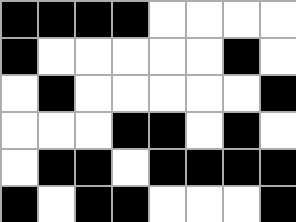[["black", "black", "black", "black", "white", "white", "white", "white"], ["black", "white", "white", "white", "white", "white", "black", "white"], ["white", "black", "white", "white", "white", "white", "white", "black"], ["white", "white", "white", "black", "black", "white", "black", "white"], ["white", "black", "black", "white", "black", "black", "black", "black"], ["black", "white", "black", "black", "white", "white", "white", "black"]]